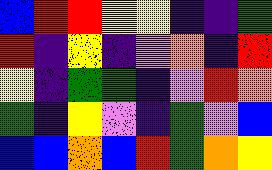[["blue", "red", "red", "yellow", "yellow", "indigo", "indigo", "green"], ["red", "indigo", "yellow", "indigo", "violet", "orange", "indigo", "red"], ["yellow", "indigo", "green", "green", "indigo", "violet", "red", "orange"], ["green", "indigo", "yellow", "violet", "indigo", "green", "violet", "blue"], ["blue", "blue", "orange", "blue", "red", "green", "orange", "yellow"]]